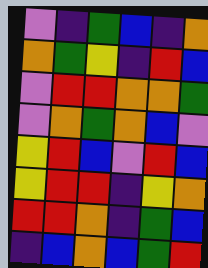[["violet", "indigo", "green", "blue", "indigo", "orange"], ["orange", "green", "yellow", "indigo", "red", "blue"], ["violet", "red", "red", "orange", "orange", "green"], ["violet", "orange", "green", "orange", "blue", "violet"], ["yellow", "red", "blue", "violet", "red", "blue"], ["yellow", "red", "red", "indigo", "yellow", "orange"], ["red", "red", "orange", "indigo", "green", "blue"], ["indigo", "blue", "orange", "blue", "green", "red"]]